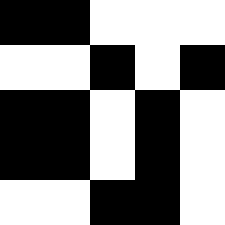[["black", "black", "white", "white", "white"], ["white", "white", "black", "white", "black"], ["black", "black", "white", "black", "white"], ["black", "black", "white", "black", "white"], ["white", "white", "black", "black", "white"]]